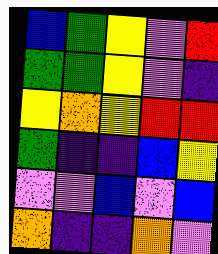[["blue", "green", "yellow", "violet", "red"], ["green", "green", "yellow", "violet", "indigo"], ["yellow", "orange", "yellow", "red", "red"], ["green", "indigo", "indigo", "blue", "yellow"], ["violet", "violet", "blue", "violet", "blue"], ["orange", "indigo", "indigo", "orange", "violet"]]